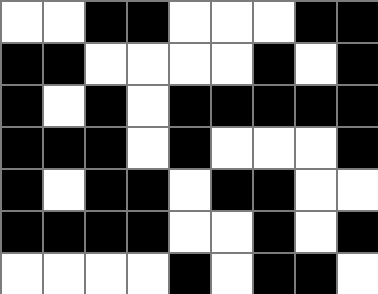[["white", "white", "black", "black", "white", "white", "white", "black", "black"], ["black", "black", "white", "white", "white", "white", "black", "white", "black"], ["black", "white", "black", "white", "black", "black", "black", "black", "black"], ["black", "black", "black", "white", "black", "white", "white", "white", "black"], ["black", "white", "black", "black", "white", "black", "black", "white", "white"], ["black", "black", "black", "black", "white", "white", "black", "white", "black"], ["white", "white", "white", "white", "black", "white", "black", "black", "white"]]